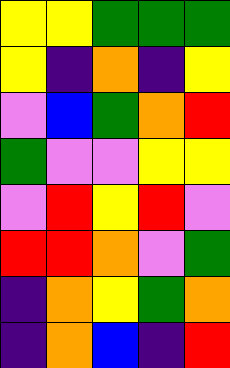[["yellow", "yellow", "green", "green", "green"], ["yellow", "indigo", "orange", "indigo", "yellow"], ["violet", "blue", "green", "orange", "red"], ["green", "violet", "violet", "yellow", "yellow"], ["violet", "red", "yellow", "red", "violet"], ["red", "red", "orange", "violet", "green"], ["indigo", "orange", "yellow", "green", "orange"], ["indigo", "orange", "blue", "indigo", "red"]]